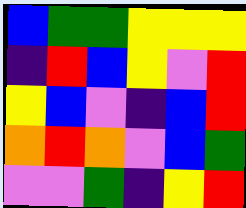[["blue", "green", "green", "yellow", "yellow", "yellow"], ["indigo", "red", "blue", "yellow", "violet", "red"], ["yellow", "blue", "violet", "indigo", "blue", "red"], ["orange", "red", "orange", "violet", "blue", "green"], ["violet", "violet", "green", "indigo", "yellow", "red"]]